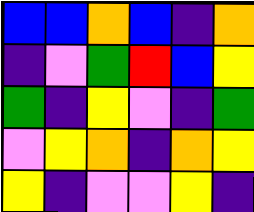[["blue", "blue", "orange", "blue", "indigo", "orange"], ["indigo", "violet", "green", "red", "blue", "yellow"], ["green", "indigo", "yellow", "violet", "indigo", "green"], ["violet", "yellow", "orange", "indigo", "orange", "yellow"], ["yellow", "indigo", "violet", "violet", "yellow", "indigo"]]